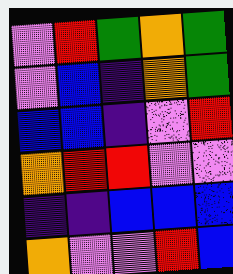[["violet", "red", "green", "orange", "green"], ["violet", "blue", "indigo", "orange", "green"], ["blue", "blue", "indigo", "violet", "red"], ["orange", "red", "red", "violet", "violet"], ["indigo", "indigo", "blue", "blue", "blue"], ["orange", "violet", "violet", "red", "blue"]]